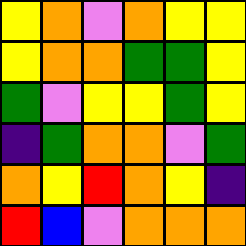[["yellow", "orange", "violet", "orange", "yellow", "yellow"], ["yellow", "orange", "orange", "green", "green", "yellow"], ["green", "violet", "yellow", "yellow", "green", "yellow"], ["indigo", "green", "orange", "orange", "violet", "green"], ["orange", "yellow", "red", "orange", "yellow", "indigo"], ["red", "blue", "violet", "orange", "orange", "orange"]]